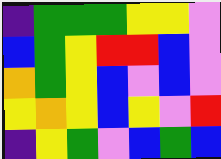[["indigo", "green", "green", "green", "yellow", "yellow", "violet"], ["blue", "green", "yellow", "red", "red", "blue", "violet"], ["orange", "green", "yellow", "blue", "violet", "blue", "violet"], ["yellow", "orange", "yellow", "blue", "yellow", "violet", "red"], ["indigo", "yellow", "green", "violet", "blue", "green", "blue"]]